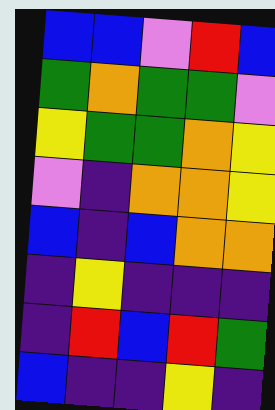[["blue", "blue", "violet", "red", "blue"], ["green", "orange", "green", "green", "violet"], ["yellow", "green", "green", "orange", "yellow"], ["violet", "indigo", "orange", "orange", "yellow"], ["blue", "indigo", "blue", "orange", "orange"], ["indigo", "yellow", "indigo", "indigo", "indigo"], ["indigo", "red", "blue", "red", "green"], ["blue", "indigo", "indigo", "yellow", "indigo"]]